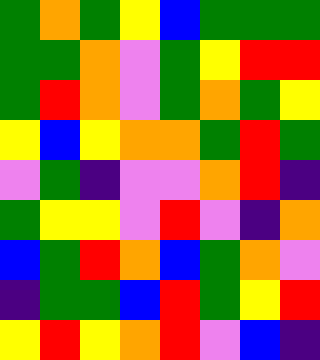[["green", "orange", "green", "yellow", "blue", "green", "green", "green"], ["green", "green", "orange", "violet", "green", "yellow", "red", "red"], ["green", "red", "orange", "violet", "green", "orange", "green", "yellow"], ["yellow", "blue", "yellow", "orange", "orange", "green", "red", "green"], ["violet", "green", "indigo", "violet", "violet", "orange", "red", "indigo"], ["green", "yellow", "yellow", "violet", "red", "violet", "indigo", "orange"], ["blue", "green", "red", "orange", "blue", "green", "orange", "violet"], ["indigo", "green", "green", "blue", "red", "green", "yellow", "red"], ["yellow", "red", "yellow", "orange", "red", "violet", "blue", "indigo"]]